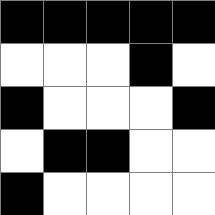[["black", "black", "black", "black", "black"], ["white", "white", "white", "black", "white"], ["black", "white", "white", "white", "black"], ["white", "black", "black", "white", "white"], ["black", "white", "white", "white", "white"]]